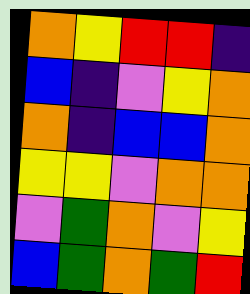[["orange", "yellow", "red", "red", "indigo"], ["blue", "indigo", "violet", "yellow", "orange"], ["orange", "indigo", "blue", "blue", "orange"], ["yellow", "yellow", "violet", "orange", "orange"], ["violet", "green", "orange", "violet", "yellow"], ["blue", "green", "orange", "green", "red"]]